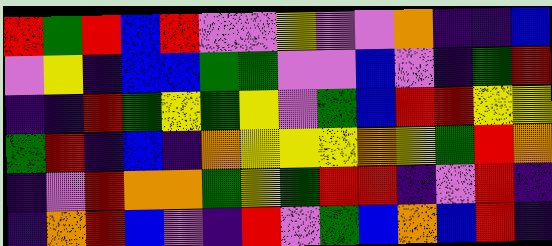[["red", "green", "red", "blue", "red", "violet", "violet", "yellow", "violet", "violet", "orange", "indigo", "indigo", "blue"], ["violet", "yellow", "indigo", "blue", "blue", "green", "green", "violet", "violet", "blue", "violet", "indigo", "green", "red"], ["indigo", "indigo", "red", "green", "yellow", "green", "yellow", "violet", "green", "blue", "red", "red", "yellow", "yellow"], ["green", "red", "indigo", "blue", "indigo", "orange", "yellow", "yellow", "yellow", "orange", "yellow", "green", "red", "orange"], ["indigo", "violet", "red", "orange", "orange", "green", "yellow", "green", "red", "red", "indigo", "violet", "red", "indigo"], ["indigo", "orange", "red", "blue", "violet", "indigo", "red", "violet", "green", "blue", "orange", "blue", "red", "indigo"]]